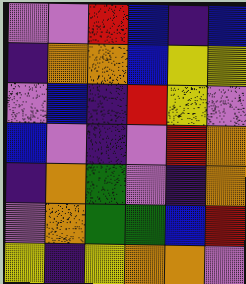[["violet", "violet", "red", "blue", "indigo", "blue"], ["indigo", "orange", "orange", "blue", "yellow", "yellow"], ["violet", "blue", "indigo", "red", "yellow", "violet"], ["blue", "violet", "indigo", "violet", "red", "orange"], ["indigo", "orange", "green", "violet", "indigo", "orange"], ["violet", "orange", "green", "green", "blue", "red"], ["yellow", "indigo", "yellow", "orange", "orange", "violet"]]